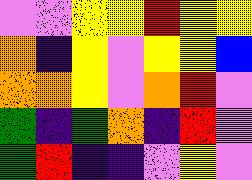[["violet", "violet", "yellow", "yellow", "red", "yellow", "yellow"], ["orange", "indigo", "yellow", "violet", "yellow", "yellow", "blue"], ["orange", "orange", "yellow", "violet", "orange", "red", "violet"], ["green", "indigo", "green", "orange", "indigo", "red", "violet"], ["green", "red", "indigo", "indigo", "violet", "yellow", "violet"]]